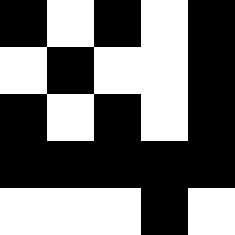[["black", "white", "black", "white", "black"], ["white", "black", "white", "white", "black"], ["black", "white", "black", "white", "black"], ["black", "black", "black", "black", "black"], ["white", "white", "white", "black", "white"]]